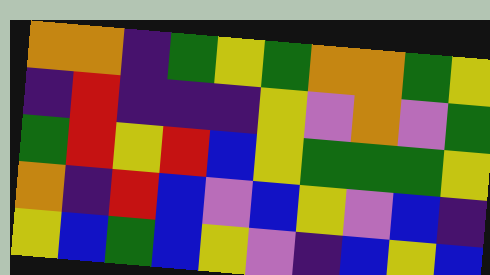[["orange", "orange", "indigo", "green", "yellow", "green", "orange", "orange", "green", "yellow"], ["indigo", "red", "indigo", "indigo", "indigo", "yellow", "violet", "orange", "violet", "green"], ["green", "red", "yellow", "red", "blue", "yellow", "green", "green", "green", "yellow"], ["orange", "indigo", "red", "blue", "violet", "blue", "yellow", "violet", "blue", "indigo"], ["yellow", "blue", "green", "blue", "yellow", "violet", "indigo", "blue", "yellow", "blue"]]